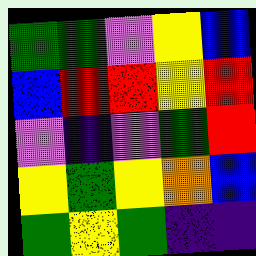[["green", "green", "violet", "yellow", "blue"], ["blue", "red", "red", "yellow", "red"], ["violet", "indigo", "violet", "green", "red"], ["yellow", "green", "yellow", "orange", "blue"], ["green", "yellow", "green", "indigo", "indigo"]]